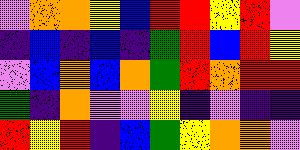[["violet", "orange", "orange", "yellow", "blue", "red", "red", "yellow", "red", "violet"], ["indigo", "blue", "indigo", "blue", "indigo", "green", "red", "blue", "red", "yellow"], ["violet", "blue", "orange", "blue", "orange", "green", "red", "orange", "red", "red"], ["green", "indigo", "orange", "violet", "violet", "yellow", "indigo", "violet", "indigo", "indigo"], ["red", "yellow", "red", "indigo", "blue", "green", "yellow", "orange", "orange", "violet"]]